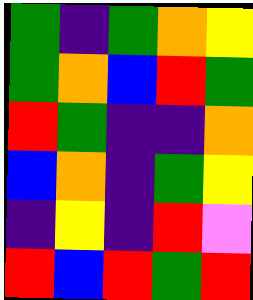[["green", "indigo", "green", "orange", "yellow"], ["green", "orange", "blue", "red", "green"], ["red", "green", "indigo", "indigo", "orange"], ["blue", "orange", "indigo", "green", "yellow"], ["indigo", "yellow", "indigo", "red", "violet"], ["red", "blue", "red", "green", "red"]]